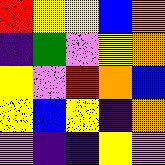[["red", "yellow", "yellow", "blue", "orange"], ["indigo", "green", "violet", "yellow", "orange"], ["yellow", "violet", "red", "orange", "blue"], ["yellow", "blue", "yellow", "indigo", "orange"], ["violet", "indigo", "indigo", "yellow", "violet"]]